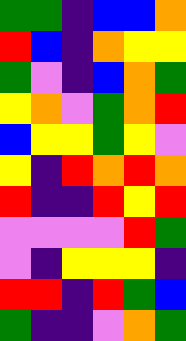[["green", "green", "indigo", "blue", "blue", "orange"], ["red", "blue", "indigo", "orange", "yellow", "yellow"], ["green", "violet", "indigo", "blue", "orange", "green"], ["yellow", "orange", "violet", "green", "orange", "red"], ["blue", "yellow", "yellow", "green", "yellow", "violet"], ["yellow", "indigo", "red", "orange", "red", "orange"], ["red", "indigo", "indigo", "red", "yellow", "red"], ["violet", "violet", "violet", "violet", "red", "green"], ["violet", "indigo", "yellow", "yellow", "yellow", "indigo"], ["red", "red", "indigo", "red", "green", "blue"], ["green", "indigo", "indigo", "violet", "orange", "green"]]